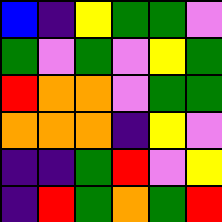[["blue", "indigo", "yellow", "green", "green", "violet"], ["green", "violet", "green", "violet", "yellow", "green"], ["red", "orange", "orange", "violet", "green", "green"], ["orange", "orange", "orange", "indigo", "yellow", "violet"], ["indigo", "indigo", "green", "red", "violet", "yellow"], ["indigo", "red", "green", "orange", "green", "red"]]